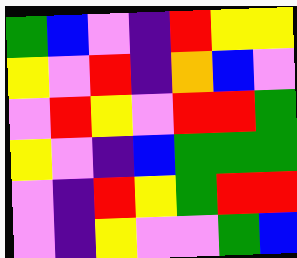[["green", "blue", "violet", "indigo", "red", "yellow", "yellow"], ["yellow", "violet", "red", "indigo", "orange", "blue", "violet"], ["violet", "red", "yellow", "violet", "red", "red", "green"], ["yellow", "violet", "indigo", "blue", "green", "green", "green"], ["violet", "indigo", "red", "yellow", "green", "red", "red"], ["violet", "indigo", "yellow", "violet", "violet", "green", "blue"]]